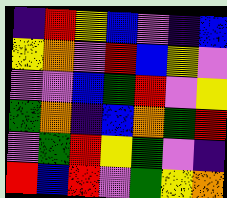[["indigo", "red", "yellow", "blue", "violet", "indigo", "blue"], ["yellow", "orange", "violet", "red", "blue", "yellow", "violet"], ["violet", "violet", "blue", "green", "red", "violet", "yellow"], ["green", "orange", "indigo", "blue", "orange", "green", "red"], ["violet", "green", "red", "yellow", "green", "violet", "indigo"], ["red", "blue", "red", "violet", "green", "yellow", "orange"]]